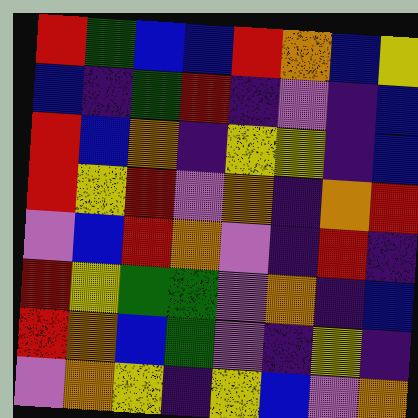[["red", "green", "blue", "blue", "red", "orange", "blue", "yellow"], ["blue", "indigo", "green", "red", "indigo", "violet", "indigo", "blue"], ["red", "blue", "orange", "indigo", "yellow", "yellow", "indigo", "blue"], ["red", "yellow", "red", "violet", "orange", "indigo", "orange", "red"], ["violet", "blue", "red", "orange", "violet", "indigo", "red", "indigo"], ["red", "yellow", "green", "green", "violet", "orange", "indigo", "blue"], ["red", "orange", "blue", "green", "violet", "indigo", "yellow", "indigo"], ["violet", "orange", "yellow", "indigo", "yellow", "blue", "violet", "orange"]]